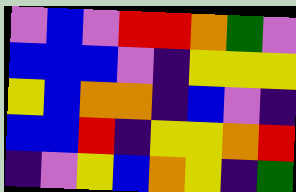[["violet", "blue", "violet", "red", "red", "orange", "green", "violet"], ["blue", "blue", "blue", "violet", "indigo", "yellow", "yellow", "yellow"], ["yellow", "blue", "orange", "orange", "indigo", "blue", "violet", "indigo"], ["blue", "blue", "red", "indigo", "yellow", "yellow", "orange", "red"], ["indigo", "violet", "yellow", "blue", "orange", "yellow", "indigo", "green"]]